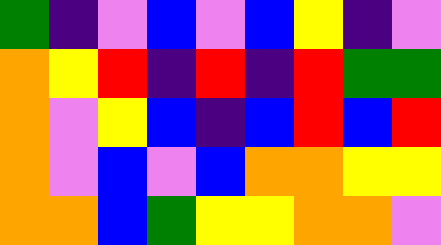[["green", "indigo", "violet", "blue", "violet", "blue", "yellow", "indigo", "violet"], ["orange", "yellow", "red", "indigo", "red", "indigo", "red", "green", "green"], ["orange", "violet", "yellow", "blue", "indigo", "blue", "red", "blue", "red"], ["orange", "violet", "blue", "violet", "blue", "orange", "orange", "yellow", "yellow"], ["orange", "orange", "blue", "green", "yellow", "yellow", "orange", "orange", "violet"]]